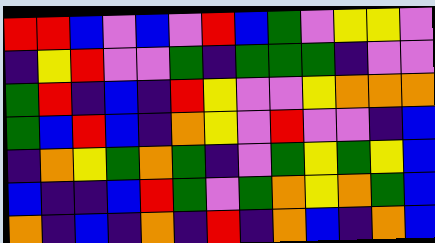[["red", "red", "blue", "violet", "blue", "violet", "red", "blue", "green", "violet", "yellow", "yellow", "violet"], ["indigo", "yellow", "red", "violet", "violet", "green", "indigo", "green", "green", "green", "indigo", "violet", "violet"], ["green", "red", "indigo", "blue", "indigo", "red", "yellow", "violet", "violet", "yellow", "orange", "orange", "orange"], ["green", "blue", "red", "blue", "indigo", "orange", "yellow", "violet", "red", "violet", "violet", "indigo", "blue"], ["indigo", "orange", "yellow", "green", "orange", "green", "indigo", "violet", "green", "yellow", "green", "yellow", "blue"], ["blue", "indigo", "indigo", "blue", "red", "green", "violet", "green", "orange", "yellow", "orange", "green", "blue"], ["orange", "indigo", "blue", "indigo", "orange", "indigo", "red", "indigo", "orange", "blue", "indigo", "orange", "blue"]]